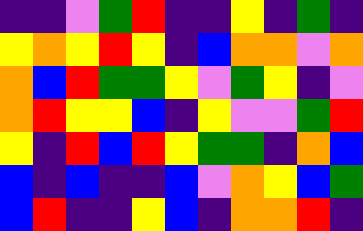[["indigo", "indigo", "violet", "green", "red", "indigo", "indigo", "yellow", "indigo", "green", "indigo"], ["yellow", "orange", "yellow", "red", "yellow", "indigo", "blue", "orange", "orange", "violet", "orange"], ["orange", "blue", "red", "green", "green", "yellow", "violet", "green", "yellow", "indigo", "violet"], ["orange", "red", "yellow", "yellow", "blue", "indigo", "yellow", "violet", "violet", "green", "red"], ["yellow", "indigo", "red", "blue", "red", "yellow", "green", "green", "indigo", "orange", "blue"], ["blue", "indigo", "blue", "indigo", "indigo", "blue", "violet", "orange", "yellow", "blue", "green"], ["blue", "red", "indigo", "indigo", "yellow", "blue", "indigo", "orange", "orange", "red", "indigo"]]